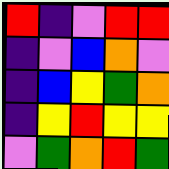[["red", "indigo", "violet", "red", "red"], ["indigo", "violet", "blue", "orange", "violet"], ["indigo", "blue", "yellow", "green", "orange"], ["indigo", "yellow", "red", "yellow", "yellow"], ["violet", "green", "orange", "red", "green"]]